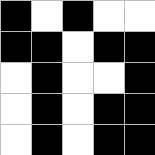[["black", "white", "black", "white", "white"], ["black", "black", "white", "black", "black"], ["white", "black", "white", "white", "black"], ["white", "black", "white", "black", "black"], ["white", "black", "white", "black", "black"]]